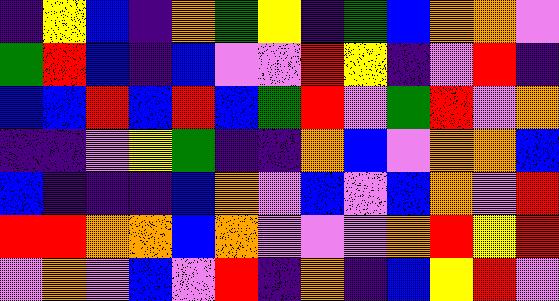[["indigo", "yellow", "blue", "indigo", "orange", "green", "yellow", "indigo", "green", "blue", "orange", "orange", "violet"], ["green", "red", "blue", "indigo", "blue", "violet", "violet", "red", "yellow", "indigo", "violet", "red", "indigo"], ["blue", "blue", "red", "blue", "red", "blue", "green", "red", "violet", "green", "red", "violet", "orange"], ["indigo", "indigo", "violet", "yellow", "green", "indigo", "indigo", "orange", "blue", "violet", "orange", "orange", "blue"], ["blue", "indigo", "indigo", "indigo", "blue", "orange", "violet", "blue", "violet", "blue", "orange", "violet", "red"], ["red", "red", "orange", "orange", "blue", "orange", "violet", "violet", "violet", "orange", "red", "yellow", "red"], ["violet", "orange", "violet", "blue", "violet", "red", "indigo", "orange", "indigo", "blue", "yellow", "red", "violet"]]